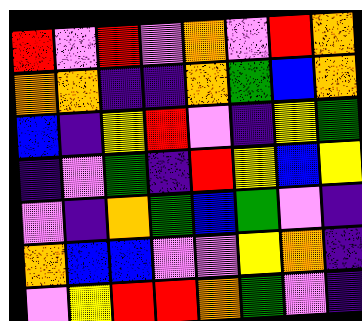[["red", "violet", "red", "violet", "orange", "violet", "red", "orange"], ["orange", "orange", "indigo", "indigo", "orange", "green", "blue", "orange"], ["blue", "indigo", "yellow", "red", "violet", "indigo", "yellow", "green"], ["indigo", "violet", "green", "indigo", "red", "yellow", "blue", "yellow"], ["violet", "indigo", "orange", "green", "blue", "green", "violet", "indigo"], ["orange", "blue", "blue", "violet", "violet", "yellow", "orange", "indigo"], ["violet", "yellow", "red", "red", "orange", "green", "violet", "indigo"]]